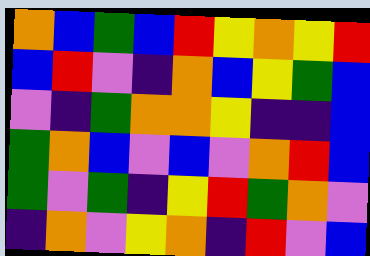[["orange", "blue", "green", "blue", "red", "yellow", "orange", "yellow", "red"], ["blue", "red", "violet", "indigo", "orange", "blue", "yellow", "green", "blue"], ["violet", "indigo", "green", "orange", "orange", "yellow", "indigo", "indigo", "blue"], ["green", "orange", "blue", "violet", "blue", "violet", "orange", "red", "blue"], ["green", "violet", "green", "indigo", "yellow", "red", "green", "orange", "violet"], ["indigo", "orange", "violet", "yellow", "orange", "indigo", "red", "violet", "blue"]]